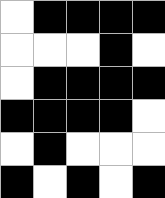[["white", "black", "black", "black", "black"], ["white", "white", "white", "black", "white"], ["white", "black", "black", "black", "black"], ["black", "black", "black", "black", "white"], ["white", "black", "white", "white", "white"], ["black", "white", "black", "white", "black"]]